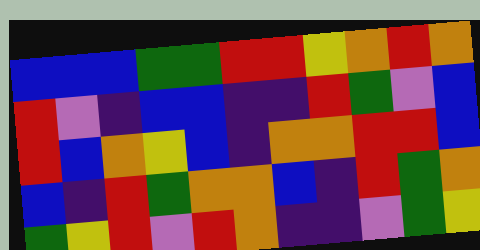[["blue", "blue", "blue", "green", "green", "red", "red", "yellow", "orange", "red", "orange"], ["red", "violet", "indigo", "blue", "blue", "indigo", "indigo", "red", "green", "violet", "blue"], ["red", "blue", "orange", "yellow", "blue", "indigo", "orange", "orange", "red", "red", "blue"], ["blue", "indigo", "red", "green", "orange", "orange", "blue", "indigo", "red", "green", "orange"], ["green", "yellow", "red", "violet", "red", "orange", "indigo", "indigo", "violet", "green", "yellow"]]